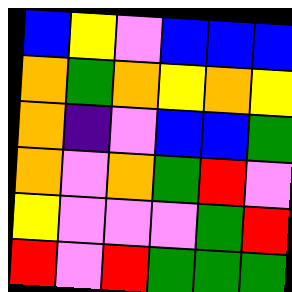[["blue", "yellow", "violet", "blue", "blue", "blue"], ["orange", "green", "orange", "yellow", "orange", "yellow"], ["orange", "indigo", "violet", "blue", "blue", "green"], ["orange", "violet", "orange", "green", "red", "violet"], ["yellow", "violet", "violet", "violet", "green", "red"], ["red", "violet", "red", "green", "green", "green"]]